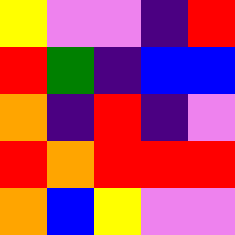[["yellow", "violet", "violet", "indigo", "red"], ["red", "green", "indigo", "blue", "blue"], ["orange", "indigo", "red", "indigo", "violet"], ["red", "orange", "red", "red", "red"], ["orange", "blue", "yellow", "violet", "violet"]]